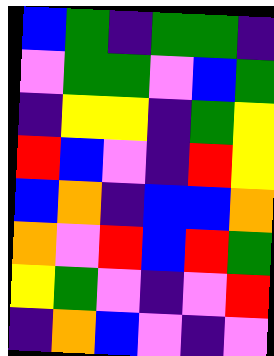[["blue", "green", "indigo", "green", "green", "indigo"], ["violet", "green", "green", "violet", "blue", "green"], ["indigo", "yellow", "yellow", "indigo", "green", "yellow"], ["red", "blue", "violet", "indigo", "red", "yellow"], ["blue", "orange", "indigo", "blue", "blue", "orange"], ["orange", "violet", "red", "blue", "red", "green"], ["yellow", "green", "violet", "indigo", "violet", "red"], ["indigo", "orange", "blue", "violet", "indigo", "violet"]]